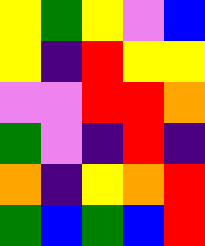[["yellow", "green", "yellow", "violet", "blue"], ["yellow", "indigo", "red", "yellow", "yellow"], ["violet", "violet", "red", "red", "orange"], ["green", "violet", "indigo", "red", "indigo"], ["orange", "indigo", "yellow", "orange", "red"], ["green", "blue", "green", "blue", "red"]]